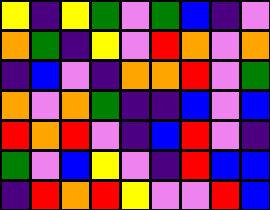[["yellow", "indigo", "yellow", "green", "violet", "green", "blue", "indigo", "violet"], ["orange", "green", "indigo", "yellow", "violet", "red", "orange", "violet", "orange"], ["indigo", "blue", "violet", "indigo", "orange", "orange", "red", "violet", "green"], ["orange", "violet", "orange", "green", "indigo", "indigo", "blue", "violet", "blue"], ["red", "orange", "red", "violet", "indigo", "blue", "red", "violet", "indigo"], ["green", "violet", "blue", "yellow", "violet", "indigo", "red", "blue", "blue"], ["indigo", "red", "orange", "red", "yellow", "violet", "violet", "red", "blue"]]